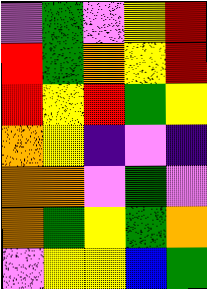[["violet", "green", "violet", "yellow", "red"], ["red", "green", "orange", "yellow", "red"], ["red", "yellow", "red", "green", "yellow"], ["orange", "yellow", "indigo", "violet", "indigo"], ["orange", "orange", "violet", "green", "violet"], ["orange", "green", "yellow", "green", "orange"], ["violet", "yellow", "yellow", "blue", "green"]]